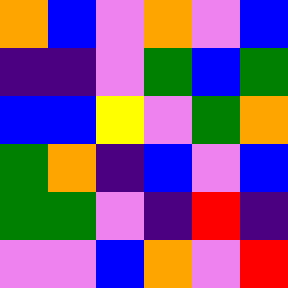[["orange", "blue", "violet", "orange", "violet", "blue"], ["indigo", "indigo", "violet", "green", "blue", "green"], ["blue", "blue", "yellow", "violet", "green", "orange"], ["green", "orange", "indigo", "blue", "violet", "blue"], ["green", "green", "violet", "indigo", "red", "indigo"], ["violet", "violet", "blue", "orange", "violet", "red"]]